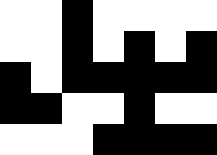[["white", "white", "black", "white", "white", "white", "white"], ["white", "white", "black", "white", "black", "white", "black"], ["black", "white", "black", "black", "black", "black", "black"], ["black", "black", "white", "white", "black", "white", "white"], ["white", "white", "white", "black", "black", "black", "black"]]